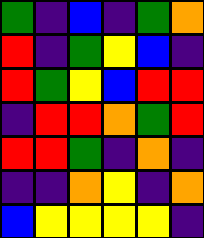[["green", "indigo", "blue", "indigo", "green", "orange"], ["red", "indigo", "green", "yellow", "blue", "indigo"], ["red", "green", "yellow", "blue", "red", "red"], ["indigo", "red", "red", "orange", "green", "red"], ["red", "red", "green", "indigo", "orange", "indigo"], ["indigo", "indigo", "orange", "yellow", "indigo", "orange"], ["blue", "yellow", "yellow", "yellow", "yellow", "indigo"]]